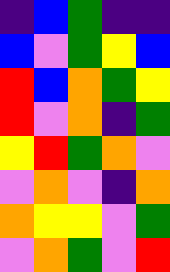[["indigo", "blue", "green", "indigo", "indigo"], ["blue", "violet", "green", "yellow", "blue"], ["red", "blue", "orange", "green", "yellow"], ["red", "violet", "orange", "indigo", "green"], ["yellow", "red", "green", "orange", "violet"], ["violet", "orange", "violet", "indigo", "orange"], ["orange", "yellow", "yellow", "violet", "green"], ["violet", "orange", "green", "violet", "red"]]